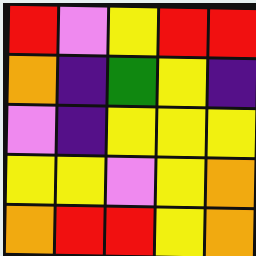[["red", "violet", "yellow", "red", "red"], ["orange", "indigo", "green", "yellow", "indigo"], ["violet", "indigo", "yellow", "yellow", "yellow"], ["yellow", "yellow", "violet", "yellow", "orange"], ["orange", "red", "red", "yellow", "orange"]]